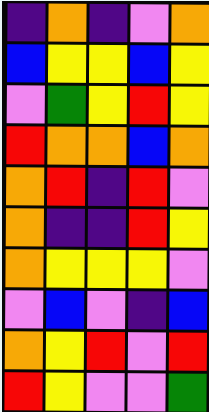[["indigo", "orange", "indigo", "violet", "orange"], ["blue", "yellow", "yellow", "blue", "yellow"], ["violet", "green", "yellow", "red", "yellow"], ["red", "orange", "orange", "blue", "orange"], ["orange", "red", "indigo", "red", "violet"], ["orange", "indigo", "indigo", "red", "yellow"], ["orange", "yellow", "yellow", "yellow", "violet"], ["violet", "blue", "violet", "indigo", "blue"], ["orange", "yellow", "red", "violet", "red"], ["red", "yellow", "violet", "violet", "green"]]